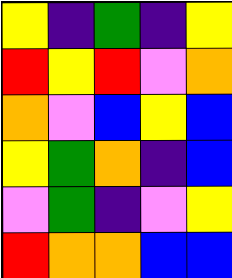[["yellow", "indigo", "green", "indigo", "yellow"], ["red", "yellow", "red", "violet", "orange"], ["orange", "violet", "blue", "yellow", "blue"], ["yellow", "green", "orange", "indigo", "blue"], ["violet", "green", "indigo", "violet", "yellow"], ["red", "orange", "orange", "blue", "blue"]]